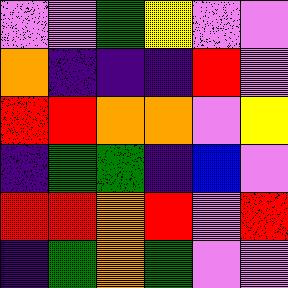[["violet", "violet", "green", "yellow", "violet", "violet"], ["orange", "indigo", "indigo", "indigo", "red", "violet"], ["red", "red", "orange", "orange", "violet", "yellow"], ["indigo", "green", "green", "indigo", "blue", "violet"], ["red", "red", "orange", "red", "violet", "red"], ["indigo", "green", "orange", "green", "violet", "violet"]]